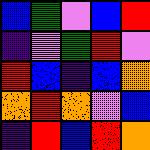[["blue", "green", "violet", "blue", "red"], ["indigo", "violet", "green", "red", "violet"], ["red", "blue", "indigo", "blue", "orange"], ["orange", "red", "orange", "violet", "blue"], ["indigo", "red", "blue", "red", "orange"]]